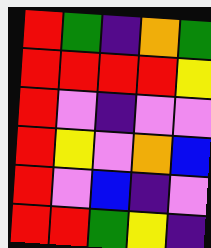[["red", "green", "indigo", "orange", "green"], ["red", "red", "red", "red", "yellow"], ["red", "violet", "indigo", "violet", "violet"], ["red", "yellow", "violet", "orange", "blue"], ["red", "violet", "blue", "indigo", "violet"], ["red", "red", "green", "yellow", "indigo"]]